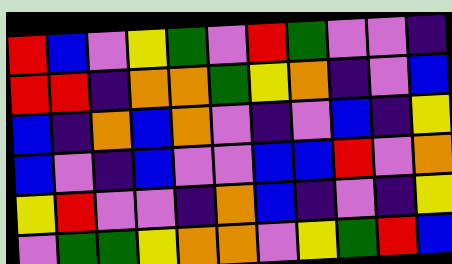[["red", "blue", "violet", "yellow", "green", "violet", "red", "green", "violet", "violet", "indigo"], ["red", "red", "indigo", "orange", "orange", "green", "yellow", "orange", "indigo", "violet", "blue"], ["blue", "indigo", "orange", "blue", "orange", "violet", "indigo", "violet", "blue", "indigo", "yellow"], ["blue", "violet", "indigo", "blue", "violet", "violet", "blue", "blue", "red", "violet", "orange"], ["yellow", "red", "violet", "violet", "indigo", "orange", "blue", "indigo", "violet", "indigo", "yellow"], ["violet", "green", "green", "yellow", "orange", "orange", "violet", "yellow", "green", "red", "blue"]]